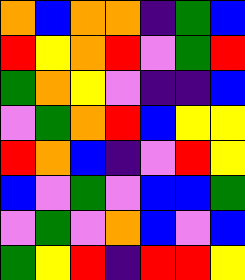[["orange", "blue", "orange", "orange", "indigo", "green", "blue"], ["red", "yellow", "orange", "red", "violet", "green", "red"], ["green", "orange", "yellow", "violet", "indigo", "indigo", "blue"], ["violet", "green", "orange", "red", "blue", "yellow", "yellow"], ["red", "orange", "blue", "indigo", "violet", "red", "yellow"], ["blue", "violet", "green", "violet", "blue", "blue", "green"], ["violet", "green", "violet", "orange", "blue", "violet", "blue"], ["green", "yellow", "red", "indigo", "red", "red", "yellow"]]